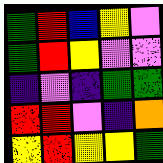[["green", "red", "blue", "yellow", "violet"], ["green", "red", "yellow", "violet", "violet"], ["indigo", "violet", "indigo", "green", "green"], ["red", "red", "violet", "indigo", "orange"], ["yellow", "red", "yellow", "yellow", "green"]]